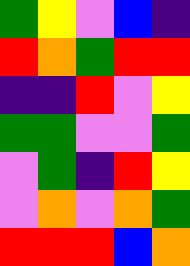[["green", "yellow", "violet", "blue", "indigo"], ["red", "orange", "green", "red", "red"], ["indigo", "indigo", "red", "violet", "yellow"], ["green", "green", "violet", "violet", "green"], ["violet", "green", "indigo", "red", "yellow"], ["violet", "orange", "violet", "orange", "green"], ["red", "red", "red", "blue", "orange"]]